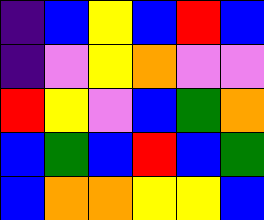[["indigo", "blue", "yellow", "blue", "red", "blue"], ["indigo", "violet", "yellow", "orange", "violet", "violet"], ["red", "yellow", "violet", "blue", "green", "orange"], ["blue", "green", "blue", "red", "blue", "green"], ["blue", "orange", "orange", "yellow", "yellow", "blue"]]